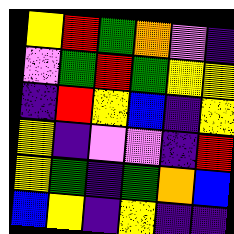[["yellow", "red", "green", "orange", "violet", "indigo"], ["violet", "green", "red", "green", "yellow", "yellow"], ["indigo", "red", "yellow", "blue", "indigo", "yellow"], ["yellow", "indigo", "violet", "violet", "indigo", "red"], ["yellow", "green", "indigo", "green", "orange", "blue"], ["blue", "yellow", "indigo", "yellow", "indigo", "indigo"]]